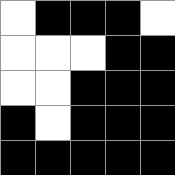[["white", "black", "black", "black", "white"], ["white", "white", "white", "black", "black"], ["white", "white", "black", "black", "black"], ["black", "white", "black", "black", "black"], ["black", "black", "black", "black", "black"]]